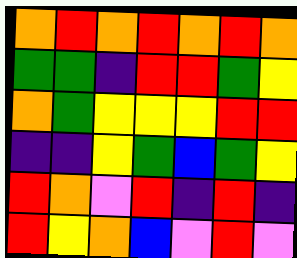[["orange", "red", "orange", "red", "orange", "red", "orange"], ["green", "green", "indigo", "red", "red", "green", "yellow"], ["orange", "green", "yellow", "yellow", "yellow", "red", "red"], ["indigo", "indigo", "yellow", "green", "blue", "green", "yellow"], ["red", "orange", "violet", "red", "indigo", "red", "indigo"], ["red", "yellow", "orange", "blue", "violet", "red", "violet"]]